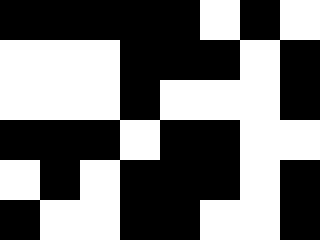[["black", "black", "black", "black", "black", "white", "black", "white"], ["white", "white", "white", "black", "black", "black", "white", "black"], ["white", "white", "white", "black", "white", "white", "white", "black"], ["black", "black", "black", "white", "black", "black", "white", "white"], ["white", "black", "white", "black", "black", "black", "white", "black"], ["black", "white", "white", "black", "black", "white", "white", "black"]]